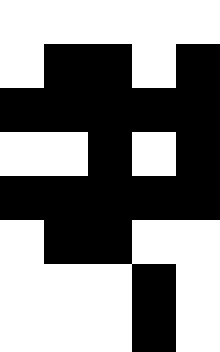[["white", "white", "white", "white", "white"], ["white", "black", "black", "white", "black"], ["black", "black", "black", "black", "black"], ["white", "white", "black", "white", "black"], ["black", "black", "black", "black", "black"], ["white", "black", "black", "white", "white"], ["white", "white", "white", "black", "white"], ["white", "white", "white", "black", "white"]]